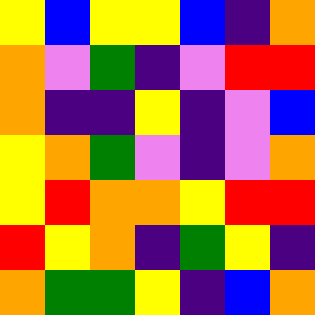[["yellow", "blue", "yellow", "yellow", "blue", "indigo", "orange"], ["orange", "violet", "green", "indigo", "violet", "red", "red"], ["orange", "indigo", "indigo", "yellow", "indigo", "violet", "blue"], ["yellow", "orange", "green", "violet", "indigo", "violet", "orange"], ["yellow", "red", "orange", "orange", "yellow", "red", "red"], ["red", "yellow", "orange", "indigo", "green", "yellow", "indigo"], ["orange", "green", "green", "yellow", "indigo", "blue", "orange"]]